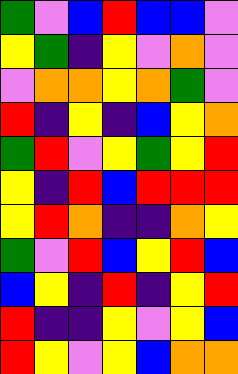[["green", "violet", "blue", "red", "blue", "blue", "violet"], ["yellow", "green", "indigo", "yellow", "violet", "orange", "violet"], ["violet", "orange", "orange", "yellow", "orange", "green", "violet"], ["red", "indigo", "yellow", "indigo", "blue", "yellow", "orange"], ["green", "red", "violet", "yellow", "green", "yellow", "red"], ["yellow", "indigo", "red", "blue", "red", "red", "red"], ["yellow", "red", "orange", "indigo", "indigo", "orange", "yellow"], ["green", "violet", "red", "blue", "yellow", "red", "blue"], ["blue", "yellow", "indigo", "red", "indigo", "yellow", "red"], ["red", "indigo", "indigo", "yellow", "violet", "yellow", "blue"], ["red", "yellow", "violet", "yellow", "blue", "orange", "orange"]]